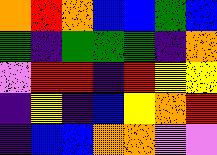[["orange", "red", "orange", "blue", "blue", "green", "blue"], ["green", "indigo", "green", "green", "green", "indigo", "orange"], ["violet", "red", "red", "indigo", "red", "yellow", "yellow"], ["indigo", "yellow", "indigo", "blue", "yellow", "orange", "red"], ["indigo", "blue", "blue", "orange", "orange", "violet", "violet"]]